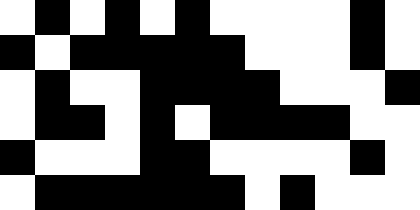[["white", "black", "white", "black", "white", "black", "white", "white", "white", "white", "black", "white"], ["black", "white", "black", "black", "black", "black", "black", "white", "white", "white", "black", "white"], ["white", "black", "white", "white", "black", "black", "black", "black", "white", "white", "white", "black"], ["white", "black", "black", "white", "black", "white", "black", "black", "black", "black", "white", "white"], ["black", "white", "white", "white", "black", "black", "white", "white", "white", "white", "black", "white"], ["white", "black", "black", "black", "black", "black", "black", "white", "black", "white", "white", "white"]]